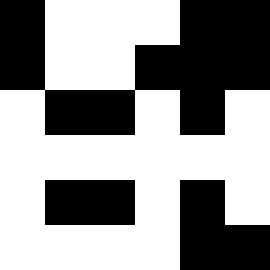[["black", "white", "white", "white", "black", "black"], ["black", "white", "white", "black", "black", "black"], ["white", "black", "black", "white", "black", "white"], ["white", "white", "white", "white", "white", "white"], ["white", "black", "black", "white", "black", "white"], ["white", "white", "white", "white", "black", "black"]]